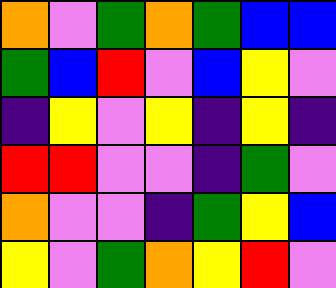[["orange", "violet", "green", "orange", "green", "blue", "blue"], ["green", "blue", "red", "violet", "blue", "yellow", "violet"], ["indigo", "yellow", "violet", "yellow", "indigo", "yellow", "indigo"], ["red", "red", "violet", "violet", "indigo", "green", "violet"], ["orange", "violet", "violet", "indigo", "green", "yellow", "blue"], ["yellow", "violet", "green", "orange", "yellow", "red", "violet"]]